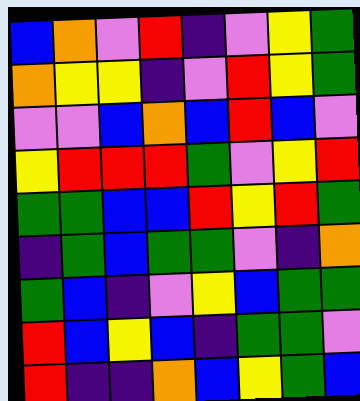[["blue", "orange", "violet", "red", "indigo", "violet", "yellow", "green"], ["orange", "yellow", "yellow", "indigo", "violet", "red", "yellow", "green"], ["violet", "violet", "blue", "orange", "blue", "red", "blue", "violet"], ["yellow", "red", "red", "red", "green", "violet", "yellow", "red"], ["green", "green", "blue", "blue", "red", "yellow", "red", "green"], ["indigo", "green", "blue", "green", "green", "violet", "indigo", "orange"], ["green", "blue", "indigo", "violet", "yellow", "blue", "green", "green"], ["red", "blue", "yellow", "blue", "indigo", "green", "green", "violet"], ["red", "indigo", "indigo", "orange", "blue", "yellow", "green", "blue"]]